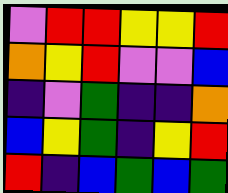[["violet", "red", "red", "yellow", "yellow", "red"], ["orange", "yellow", "red", "violet", "violet", "blue"], ["indigo", "violet", "green", "indigo", "indigo", "orange"], ["blue", "yellow", "green", "indigo", "yellow", "red"], ["red", "indigo", "blue", "green", "blue", "green"]]